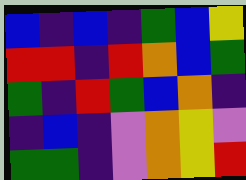[["blue", "indigo", "blue", "indigo", "green", "blue", "yellow"], ["red", "red", "indigo", "red", "orange", "blue", "green"], ["green", "indigo", "red", "green", "blue", "orange", "indigo"], ["indigo", "blue", "indigo", "violet", "orange", "yellow", "violet"], ["green", "green", "indigo", "violet", "orange", "yellow", "red"]]